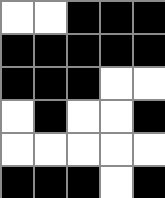[["white", "white", "black", "black", "black"], ["black", "black", "black", "black", "black"], ["black", "black", "black", "white", "white"], ["white", "black", "white", "white", "black"], ["white", "white", "white", "white", "white"], ["black", "black", "black", "white", "black"]]